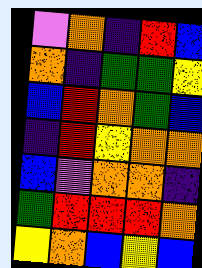[["violet", "orange", "indigo", "red", "blue"], ["orange", "indigo", "green", "green", "yellow"], ["blue", "red", "orange", "green", "blue"], ["indigo", "red", "yellow", "orange", "orange"], ["blue", "violet", "orange", "orange", "indigo"], ["green", "red", "red", "red", "orange"], ["yellow", "orange", "blue", "yellow", "blue"]]